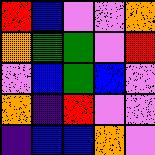[["red", "blue", "violet", "violet", "orange"], ["orange", "green", "green", "violet", "red"], ["violet", "blue", "green", "blue", "violet"], ["orange", "indigo", "red", "violet", "violet"], ["indigo", "blue", "blue", "orange", "violet"]]